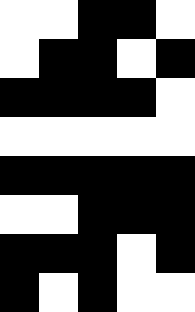[["white", "white", "black", "black", "white"], ["white", "black", "black", "white", "black"], ["black", "black", "black", "black", "white"], ["white", "white", "white", "white", "white"], ["black", "black", "black", "black", "black"], ["white", "white", "black", "black", "black"], ["black", "black", "black", "white", "black"], ["black", "white", "black", "white", "white"]]